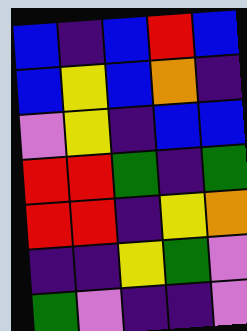[["blue", "indigo", "blue", "red", "blue"], ["blue", "yellow", "blue", "orange", "indigo"], ["violet", "yellow", "indigo", "blue", "blue"], ["red", "red", "green", "indigo", "green"], ["red", "red", "indigo", "yellow", "orange"], ["indigo", "indigo", "yellow", "green", "violet"], ["green", "violet", "indigo", "indigo", "violet"]]